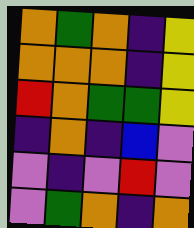[["orange", "green", "orange", "indigo", "yellow"], ["orange", "orange", "orange", "indigo", "yellow"], ["red", "orange", "green", "green", "yellow"], ["indigo", "orange", "indigo", "blue", "violet"], ["violet", "indigo", "violet", "red", "violet"], ["violet", "green", "orange", "indigo", "orange"]]